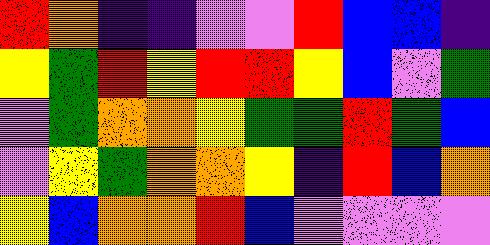[["red", "orange", "indigo", "indigo", "violet", "violet", "red", "blue", "blue", "indigo"], ["yellow", "green", "red", "yellow", "red", "red", "yellow", "blue", "violet", "green"], ["violet", "green", "orange", "orange", "yellow", "green", "green", "red", "green", "blue"], ["violet", "yellow", "green", "orange", "orange", "yellow", "indigo", "red", "blue", "orange"], ["yellow", "blue", "orange", "orange", "red", "blue", "violet", "violet", "violet", "violet"]]